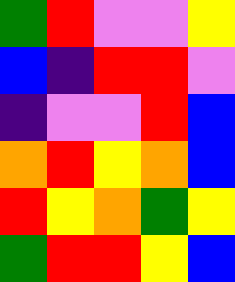[["green", "red", "violet", "violet", "yellow"], ["blue", "indigo", "red", "red", "violet"], ["indigo", "violet", "violet", "red", "blue"], ["orange", "red", "yellow", "orange", "blue"], ["red", "yellow", "orange", "green", "yellow"], ["green", "red", "red", "yellow", "blue"]]